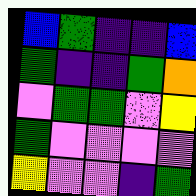[["blue", "green", "indigo", "indigo", "blue"], ["green", "indigo", "indigo", "green", "orange"], ["violet", "green", "green", "violet", "yellow"], ["green", "violet", "violet", "violet", "violet"], ["yellow", "violet", "violet", "indigo", "green"]]